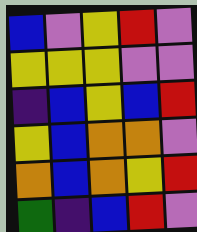[["blue", "violet", "yellow", "red", "violet"], ["yellow", "yellow", "yellow", "violet", "violet"], ["indigo", "blue", "yellow", "blue", "red"], ["yellow", "blue", "orange", "orange", "violet"], ["orange", "blue", "orange", "yellow", "red"], ["green", "indigo", "blue", "red", "violet"]]